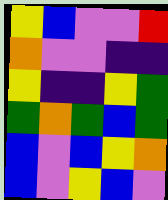[["yellow", "blue", "violet", "violet", "red"], ["orange", "violet", "violet", "indigo", "indigo"], ["yellow", "indigo", "indigo", "yellow", "green"], ["green", "orange", "green", "blue", "green"], ["blue", "violet", "blue", "yellow", "orange"], ["blue", "violet", "yellow", "blue", "violet"]]